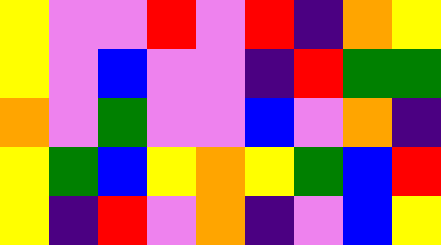[["yellow", "violet", "violet", "red", "violet", "red", "indigo", "orange", "yellow"], ["yellow", "violet", "blue", "violet", "violet", "indigo", "red", "green", "green"], ["orange", "violet", "green", "violet", "violet", "blue", "violet", "orange", "indigo"], ["yellow", "green", "blue", "yellow", "orange", "yellow", "green", "blue", "red"], ["yellow", "indigo", "red", "violet", "orange", "indigo", "violet", "blue", "yellow"]]